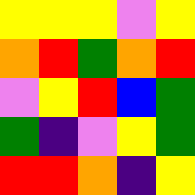[["yellow", "yellow", "yellow", "violet", "yellow"], ["orange", "red", "green", "orange", "red"], ["violet", "yellow", "red", "blue", "green"], ["green", "indigo", "violet", "yellow", "green"], ["red", "red", "orange", "indigo", "yellow"]]